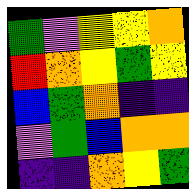[["green", "violet", "yellow", "yellow", "orange"], ["red", "orange", "yellow", "green", "yellow"], ["blue", "green", "orange", "indigo", "indigo"], ["violet", "green", "blue", "orange", "orange"], ["indigo", "indigo", "orange", "yellow", "green"]]